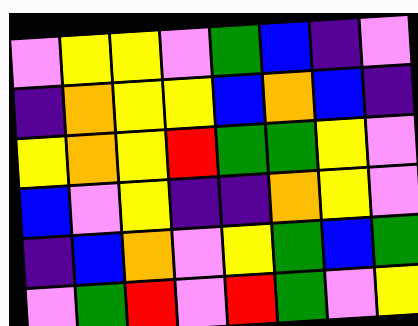[["violet", "yellow", "yellow", "violet", "green", "blue", "indigo", "violet"], ["indigo", "orange", "yellow", "yellow", "blue", "orange", "blue", "indigo"], ["yellow", "orange", "yellow", "red", "green", "green", "yellow", "violet"], ["blue", "violet", "yellow", "indigo", "indigo", "orange", "yellow", "violet"], ["indigo", "blue", "orange", "violet", "yellow", "green", "blue", "green"], ["violet", "green", "red", "violet", "red", "green", "violet", "yellow"]]